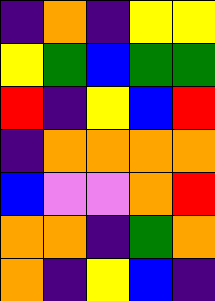[["indigo", "orange", "indigo", "yellow", "yellow"], ["yellow", "green", "blue", "green", "green"], ["red", "indigo", "yellow", "blue", "red"], ["indigo", "orange", "orange", "orange", "orange"], ["blue", "violet", "violet", "orange", "red"], ["orange", "orange", "indigo", "green", "orange"], ["orange", "indigo", "yellow", "blue", "indigo"]]